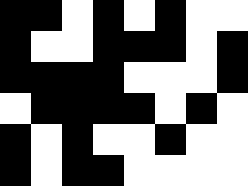[["black", "black", "white", "black", "white", "black", "white", "white"], ["black", "white", "white", "black", "black", "black", "white", "black"], ["black", "black", "black", "black", "white", "white", "white", "black"], ["white", "black", "black", "black", "black", "white", "black", "white"], ["black", "white", "black", "white", "white", "black", "white", "white"], ["black", "white", "black", "black", "white", "white", "white", "white"]]